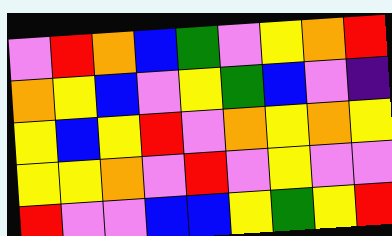[["violet", "red", "orange", "blue", "green", "violet", "yellow", "orange", "red"], ["orange", "yellow", "blue", "violet", "yellow", "green", "blue", "violet", "indigo"], ["yellow", "blue", "yellow", "red", "violet", "orange", "yellow", "orange", "yellow"], ["yellow", "yellow", "orange", "violet", "red", "violet", "yellow", "violet", "violet"], ["red", "violet", "violet", "blue", "blue", "yellow", "green", "yellow", "red"]]